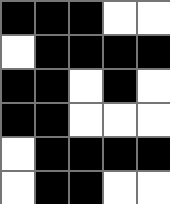[["black", "black", "black", "white", "white"], ["white", "black", "black", "black", "black"], ["black", "black", "white", "black", "white"], ["black", "black", "white", "white", "white"], ["white", "black", "black", "black", "black"], ["white", "black", "black", "white", "white"]]